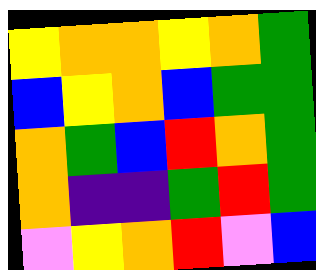[["yellow", "orange", "orange", "yellow", "orange", "green"], ["blue", "yellow", "orange", "blue", "green", "green"], ["orange", "green", "blue", "red", "orange", "green"], ["orange", "indigo", "indigo", "green", "red", "green"], ["violet", "yellow", "orange", "red", "violet", "blue"]]